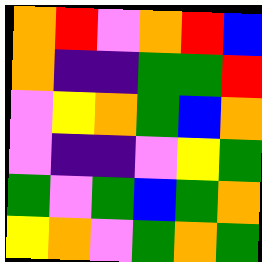[["orange", "red", "violet", "orange", "red", "blue"], ["orange", "indigo", "indigo", "green", "green", "red"], ["violet", "yellow", "orange", "green", "blue", "orange"], ["violet", "indigo", "indigo", "violet", "yellow", "green"], ["green", "violet", "green", "blue", "green", "orange"], ["yellow", "orange", "violet", "green", "orange", "green"]]